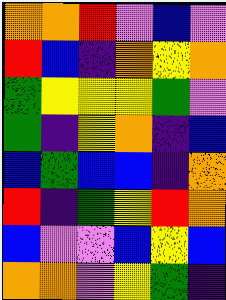[["orange", "orange", "red", "violet", "blue", "violet"], ["red", "blue", "indigo", "orange", "yellow", "orange"], ["green", "yellow", "yellow", "yellow", "green", "violet"], ["green", "indigo", "yellow", "orange", "indigo", "blue"], ["blue", "green", "blue", "blue", "indigo", "orange"], ["red", "indigo", "green", "yellow", "red", "orange"], ["blue", "violet", "violet", "blue", "yellow", "blue"], ["orange", "orange", "violet", "yellow", "green", "indigo"]]